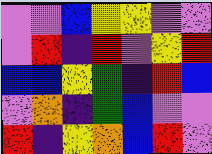[["violet", "violet", "blue", "yellow", "yellow", "violet", "violet"], ["violet", "red", "indigo", "red", "violet", "yellow", "red"], ["blue", "blue", "yellow", "green", "indigo", "red", "blue"], ["violet", "orange", "indigo", "green", "blue", "violet", "violet"], ["red", "indigo", "yellow", "orange", "blue", "red", "violet"]]